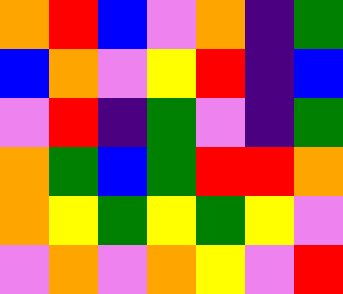[["orange", "red", "blue", "violet", "orange", "indigo", "green"], ["blue", "orange", "violet", "yellow", "red", "indigo", "blue"], ["violet", "red", "indigo", "green", "violet", "indigo", "green"], ["orange", "green", "blue", "green", "red", "red", "orange"], ["orange", "yellow", "green", "yellow", "green", "yellow", "violet"], ["violet", "orange", "violet", "orange", "yellow", "violet", "red"]]